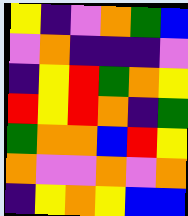[["yellow", "indigo", "violet", "orange", "green", "blue"], ["violet", "orange", "indigo", "indigo", "indigo", "violet"], ["indigo", "yellow", "red", "green", "orange", "yellow"], ["red", "yellow", "red", "orange", "indigo", "green"], ["green", "orange", "orange", "blue", "red", "yellow"], ["orange", "violet", "violet", "orange", "violet", "orange"], ["indigo", "yellow", "orange", "yellow", "blue", "blue"]]